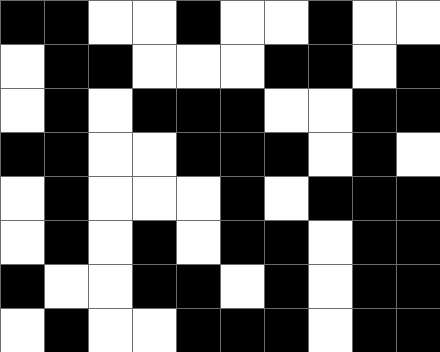[["black", "black", "white", "white", "black", "white", "white", "black", "white", "white"], ["white", "black", "black", "white", "white", "white", "black", "black", "white", "black"], ["white", "black", "white", "black", "black", "black", "white", "white", "black", "black"], ["black", "black", "white", "white", "black", "black", "black", "white", "black", "white"], ["white", "black", "white", "white", "white", "black", "white", "black", "black", "black"], ["white", "black", "white", "black", "white", "black", "black", "white", "black", "black"], ["black", "white", "white", "black", "black", "white", "black", "white", "black", "black"], ["white", "black", "white", "white", "black", "black", "black", "white", "black", "black"]]